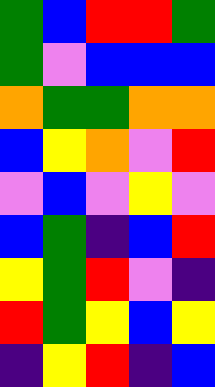[["green", "blue", "red", "red", "green"], ["green", "violet", "blue", "blue", "blue"], ["orange", "green", "green", "orange", "orange"], ["blue", "yellow", "orange", "violet", "red"], ["violet", "blue", "violet", "yellow", "violet"], ["blue", "green", "indigo", "blue", "red"], ["yellow", "green", "red", "violet", "indigo"], ["red", "green", "yellow", "blue", "yellow"], ["indigo", "yellow", "red", "indigo", "blue"]]